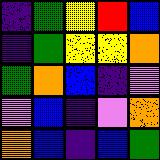[["indigo", "green", "yellow", "red", "blue"], ["indigo", "green", "yellow", "yellow", "orange"], ["green", "orange", "blue", "indigo", "violet"], ["violet", "blue", "indigo", "violet", "orange"], ["orange", "blue", "indigo", "blue", "green"]]